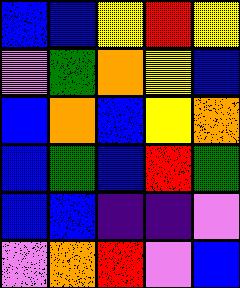[["blue", "blue", "yellow", "red", "yellow"], ["violet", "green", "orange", "yellow", "blue"], ["blue", "orange", "blue", "yellow", "orange"], ["blue", "green", "blue", "red", "green"], ["blue", "blue", "indigo", "indigo", "violet"], ["violet", "orange", "red", "violet", "blue"]]